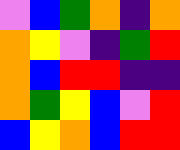[["violet", "blue", "green", "orange", "indigo", "orange"], ["orange", "yellow", "violet", "indigo", "green", "red"], ["orange", "blue", "red", "red", "indigo", "indigo"], ["orange", "green", "yellow", "blue", "violet", "red"], ["blue", "yellow", "orange", "blue", "red", "red"]]